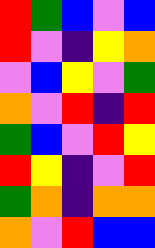[["red", "green", "blue", "violet", "blue"], ["red", "violet", "indigo", "yellow", "orange"], ["violet", "blue", "yellow", "violet", "green"], ["orange", "violet", "red", "indigo", "red"], ["green", "blue", "violet", "red", "yellow"], ["red", "yellow", "indigo", "violet", "red"], ["green", "orange", "indigo", "orange", "orange"], ["orange", "violet", "red", "blue", "blue"]]